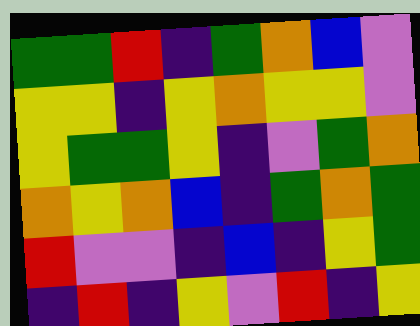[["green", "green", "red", "indigo", "green", "orange", "blue", "violet"], ["yellow", "yellow", "indigo", "yellow", "orange", "yellow", "yellow", "violet"], ["yellow", "green", "green", "yellow", "indigo", "violet", "green", "orange"], ["orange", "yellow", "orange", "blue", "indigo", "green", "orange", "green"], ["red", "violet", "violet", "indigo", "blue", "indigo", "yellow", "green"], ["indigo", "red", "indigo", "yellow", "violet", "red", "indigo", "yellow"]]